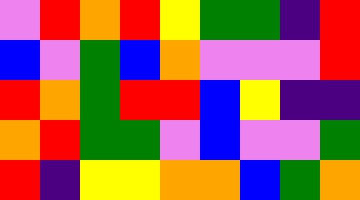[["violet", "red", "orange", "red", "yellow", "green", "green", "indigo", "red"], ["blue", "violet", "green", "blue", "orange", "violet", "violet", "violet", "red"], ["red", "orange", "green", "red", "red", "blue", "yellow", "indigo", "indigo"], ["orange", "red", "green", "green", "violet", "blue", "violet", "violet", "green"], ["red", "indigo", "yellow", "yellow", "orange", "orange", "blue", "green", "orange"]]